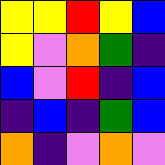[["yellow", "yellow", "red", "yellow", "blue"], ["yellow", "violet", "orange", "green", "indigo"], ["blue", "violet", "red", "indigo", "blue"], ["indigo", "blue", "indigo", "green", "blue"], ["orange", "indigo", "violet", "orange", "violet"]]